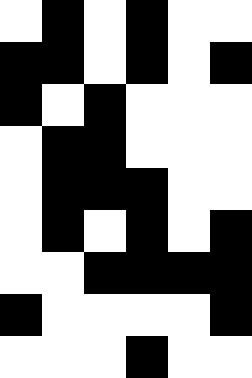[["white", "black", "white", "black", "white", "white"], ["black", "black", "white", "black", "white", "black"], ["black", "white", "black", "white", "white", "white"], ["white", "black", "black", "white", "white", "white"], ["white", "black", "black", "black", "white", "white"], ["white", "black", "white", "black", "white", "black"], ["white", "white", "black", "black", "black", "black"], ["black", "white", "white", "white", "white", "black"], ["white", "white", "white", "black", "white", "white"]]